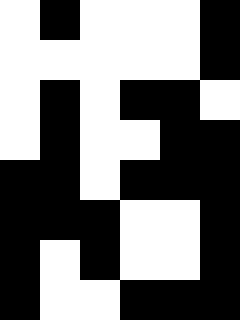[["white", "black", "white", "white", "white", "black"], ["white", "white", "white", "white", "white", "black"], ["white", "black", "white", "black", "black", "white"], ["white", "black", "white", "white", "black", "black"], ["black", "black", "white", "black", "black", "black"], ["black", "black", "black", "white", "white", "black"], ["black", "white", "black", "white", "white", "black"], ["black", "white", "white", "black", "black", "black"]]